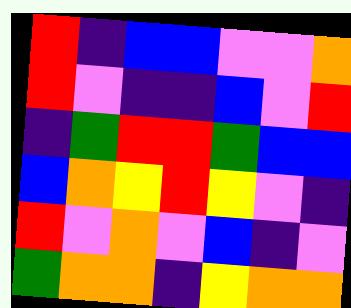[["red", "indigo", "blue", "blue", "violet", "violet", "orange"], ["red", "violet", "indigo", "indigo", "blue", "violet", "red"], ["indigo", "green", "red", "red", "green", "blue", "blue"], ["blue", "orange", "yellow", "red", "yellow", "violet", "indigo"], ["red", "violet", "orange", "violet", "blue", "indigo", "violet"], ["green", "orange", "orange", "indigo", "yellow", "orange", "orange"]]